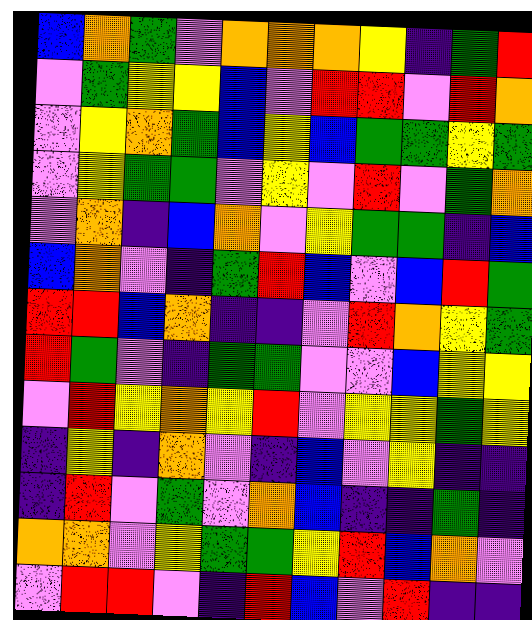[["blue", "orange", "green", "violet", "orange", "orange", "orange", "yellow", "indigo", "green", "red"], ["violet", "green", "yellow", "yellow", "blue", "violet", "red", "red", "violet", "red", "orange"], ["violet", "yellow", "orange", "green", "blue", "yellow", "blue", "green", "green", "yellow", "green"], ["violet", "yellow", "green", "green", "violet", "yellow", "violet", "red", "violet", "green", "orange"], ["violet", "orange", "indigo", "blue", "orange", "violet", "yellow", "green", "green", "indigo", "blue"], ["blue", "orange", "violet", "indigo", "green", "red", "blue", "violet", "blue", "red", "green"], ["red", "red", "blue", "orange", "indigo", "indigo", "violet", "red", "orange", "yellow", "green"], ["red", "green", "violet", "indigo", "green", "green", "violet", "violet", "blue", "yellow", "yellow"], ["violet", "red", "yellow", "orange", "yellow", "red", "violet", "yellow", "yellow", "green", "yellow"], ["indigo", "yellow", "indigo", "orange", "violet", "indigo", "blue", "violet", "yellow", "indigo", "indigo"], ["indigo", "red", "violet", "green", "violet", "orange", "blue", "indigo", "indigo", "green", "indigo"], ["orange", "orange", "violet", "yellow", "green", "green", "yellow", "red", "blue", "orange", "violet"], ["violet", "red", "red", "violet", "indigo", "red", "blue", "violet", "red", "indigo", "indigo"]]